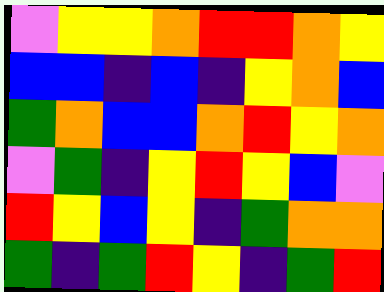[["violet", "yellow", "yellow", "orange", "red", "red", "orange", "yellow"], ["blue", "blue", "indigo", "blue", "indigo", "yellow", "orange", "blue"], ["green", "orange", "blue", "blue", "orange", "red", "yellow", "orange"], ["violet", "green", "indigo", "yellow", "red", "yellow", "blue", "violet"], ["red", "yellow", "blue", "yellow", "indigo", "green", "orange", "orange"], ["green", "indigo", "green", "red", "yellow", "indigo", "green", "red"]]